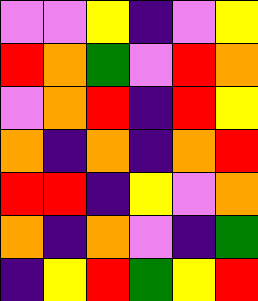[["violet", "violet", "yellow", "indigo", "violet", "yellow"], ["red", "orange", "green", "violet", "red", "orange"], ["violet", "orange", "red", "indigo", "red", "yellow"], ["orange", "indigo", "orange", "indigo", "orange", "red"], ["red", "red", "indigo", "yellow", "violet", "orange"], ["orange", "indigo", "orange", "violet", "indigo", "green"], ["indigo", "yellow", "red", "green", "yellow", "red"]]